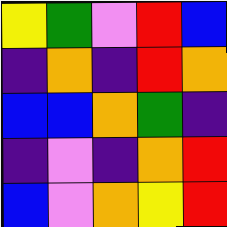[["yellow", "green", "violet", "red", "blue"], ["indigo", "orange", "indigo", "red", "orange"], ["blue", "blue", "orange", "green", "indigo"], ["indigo", "violet", "indigo", "orange", "red"], ["blue", "violet", "orange", "yellow", "red"]]